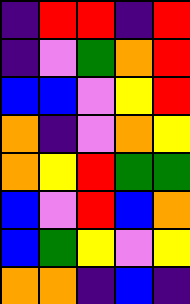[["indigo", "red", "red", "indigo", "red"], ["indigo", "violet", "green", "orange", "red"], ["blue", "blue", "violet", "yellow", "red"], ["orange", "indigo", "violet", "orange", "yellow"], ["orange", "yellow", "red", "green", "green"], ["blue", "violet", "red", "blue", "orange"], ["blue", "green", "yellow", "violet", "yellow"], ["orange", "orange", "indigo", "blue", "indigo"]]